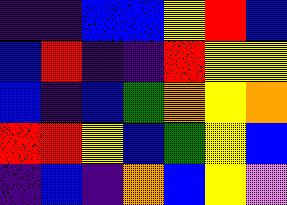[["indigo", "indigo", "blue", "blue", "yellow", "red", "blue"], ["blue", "red", "indigo", "indigo", "red", "yellow", "yellow"], ["blue", "indigo", "blue", "green", "orange", "yellow", "orange"], ["red", "red", "yellow", "blue", "green", "yellow", "blue"], ["indigo", "blue", "indigo", "orange", "blue", "yellow", "violet"]]